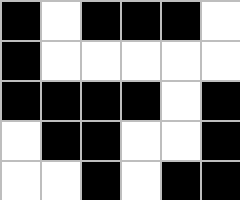[["black", "white", "black", "black", "black", "white"], ["black", "white", "white", "white", "white", "white"], ["black", "black", "black", "black", "white", "black"], ["white", "black", "black", "white", "white", "black"], ["white", "white", "black", "white", "black", "black"]]